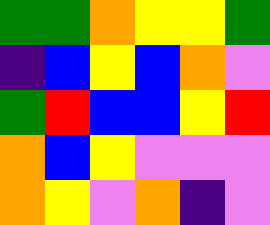[["green", "green", "orange", "yellow", "yellow", "green"], ["indigo", "blue", "yellow", "blue", "orange", "violet"], ["green", "red", "blue", "blue", "yellow", "red"], ["orange", "blue", "yellow", "violet", "violet", "violet"], ["orange", "yellow", "violet", "orange", "indigo", "violet"]]